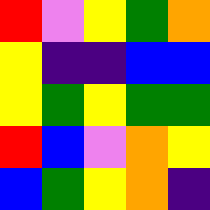[["red", "violet", "yellow", "green", "orange"], ["yellow", "indigo", "indigo", "blue", "blue"], ["yellow", "green", "yellow", "green", "green"], ["red", "blue", "violet", "orange", "yellow"], ["blue", "green", "yellow", "orange", "indigo"]]